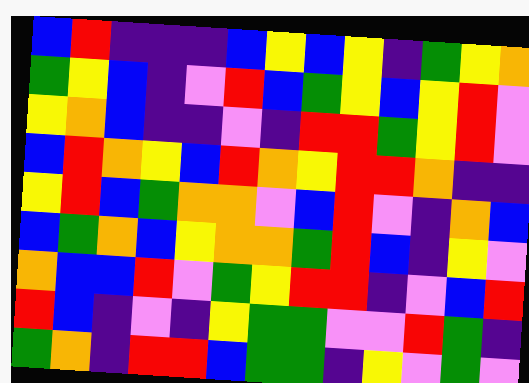[["blue", "red", "indigo", "indigo", "indigo", "blue", "yellow", "blue", "yellow", "indigo", "green", "yellow", "orange"], ["green", "yellow", "blue", "indigo", "violet", "red", "blue", "green", "yellow", "blue", "yellow", "red", "violet"], ["yellow", "orange", "blue", "indigo", "indigo", "violet", "indigo", "red", "red", "green", "yellow", "red", "violet"], ["blue", "red", "orange", "yellow", "blue", "red", "orange", "yellow", "red", "red", "orange", "indigo", "indigo"], ["yellow", "red", "blue", "green", "orange", "orange", "violet", "blue", "red", "violet", "indigo", "orange", "blue"], ["blue", "green", "orange", "blue", "yellow", "orange", "orange", "green", "red", "blue", "indigo", "yellow", "violet"], ["orange", "blue", "blue", "red", "violet", "green", "yellow", "red", "red", "indigo", "violet", "blue", "red"], ["red", "blue", "indigo", "violet", "indigo", "yellow", "green", "green", "violet", "violet", "red", "green", "indigo"], ["green", "orange", "indigo", "red", "red", "blue", "green", "green", "indigo", "yellow", "violet", "green", "violet"]]